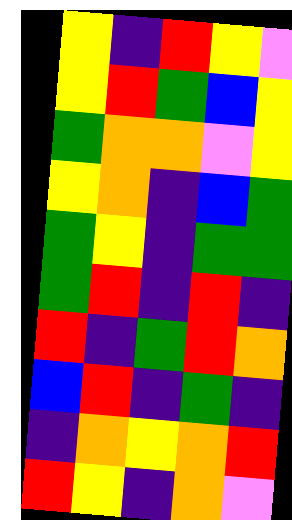[["yellow", "indigo", "red", "yellow", "violet"], ["yellow", "red", "green", "blue", "yellow"], ["green", "orange", "orange", "violet", "yellow"], ["yellow", "orange", "indigo", "blue", "green"], ["green", "yellow", "indigo", "green", "green"], ["green", "red", "indigo", "red", "indigo"], ["red", "indigo", "green", "red", "orange"], ["blue", "red", "indigo", "green", "indigo"], ["indigo", "orange", "yellow", "orange", "red"], ["red", "yellow", "indigo", "orange", "violet"]]